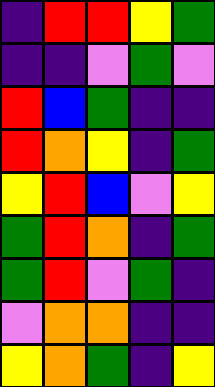[["indigo", "red", "red", "yellow", "green"], ["indigo", "indigo", "violet", "green", "violet"], ["red", "blue", "green", "indigo", "indigo"], ["red", "orange", "yellow", "indigo", "green"], ["yellow", "red", "blue", "violet", "yellow"], ["green", "red", "orange", "indigo", "green"], ["green", "red", "violet", "green", "indigo"], ["violet", "orange", "orange", "indigo", "indigo"], ["yellow", "orange", "green", "indigo", "yellow"]]